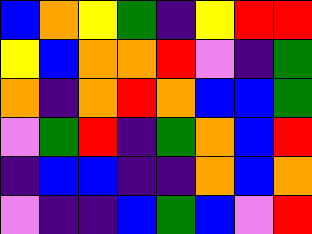[["blue", "orange", "yellow", "green", "indigo", "yellow", "red", "red"], ["yellow", "blue", "orange", "orange", "red", "violet", "indigo", "green"], ["orange", "indigo", "orange", "red", "orange", "blue", "blue", "green"], ["violet", "green", "red", "indigo", "green", "orange", "blue", "red"], ["indigo", "blue", "blue", "indigo", "indigo", "orange", "blue", "orange"], ["violet", "indigo", "indigo", "blue", "green", "blue", "violet", "red"]]